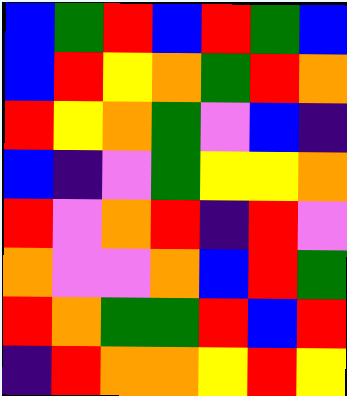[["blue", "green", "red", "blue", "red", "green", "blue"], ["blue", "red", "yellow", "orange", "green", "red", "orange"], ["red", "yellow", "orange", "green", "violet", "blue", "indigo"], ["blue", "indigo", "violet", "green", "yellow", "yellow", "orange"], ["red", "violet", "orange", "red", "indigo", "red", "violet"], ["orange", "violet", "violet", "orange", "blue", "red", "green"], ["red", "orange", "green", "green", "red", "blue", "red"], ["indigo", "red", "orange", "orange", "yellow", "red", "yellow"]]